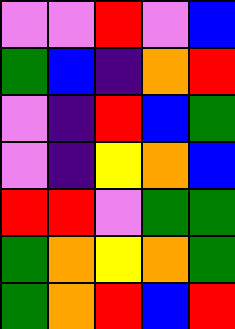[["violet", "violet", "red", "violet", "blue"], ["green", "blue", "indigo", "orange", "red"], ["violet", "indigo", "red", "blue", "green"], ["violet", "indigo", "yellow", "orange", "blue"], ["red", "red", "violet", "green", "green"], ["green", "orange", "yellow", "orange", "green"], ["green", "orange", "red", "blue", "red"]]